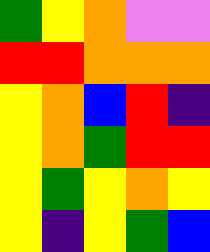[["green", "yellow", "orange", "violet", "violet"], ["red", "red", "orange", "orange", "orange"], ["yellow", "orange", "blue", "red", "indigo"], ["yellow", "orange", "green", "red", "red"], ["yellow", "green", "yellow", "orange", "yellow"], ["yellow", "indigo", "yellow", "green", "blue"]]